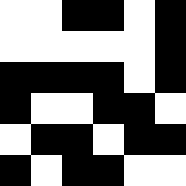[["white", "white", "black", "black", "white", "black"], ["white", "white", "white", "white", "white", "black"], ["black", "black", "black", "black", "white", "black"], ["black", "white", "white", "black", "black", "white"], ["white", "black", "black", "white", "black", "black"], ["black", "white", "black", "black", "white", "white"]]